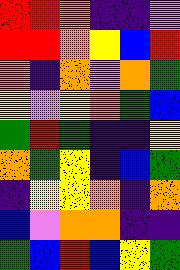[["red", "red", "orange", "indigo", "indigo", "violet"], ["red", "red", "orange", "yellow", "blue", "red"], ["orange", "indigo", "orange", "violet", "orange", "green"], ["yellow", "violet", "yellow", "orange", "green", "blue"], ["green", "red", "green", "indigo", "indigo", "yellow"], ["orange", "green", "yellow", "indigo", "blue", "green"], ["indigo", "yellow", "yellow", "orange", "indigo", "orange"], ["blue", "violet", "orange", "orange", "indigo", "indigo"], ["green", "blue", "red", "blue", "yellow", "green"]]